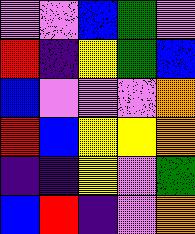[["violet", "violet", "blue", "green", "violet"], ["red", "indigo", "yellow", "green", "blue"], ["blue", "violet", "violet", "violet", "orange"], ["red", "blue", "yellow", "yellow", "orange"], ["indigo", "indigo", "yellow", "violet", "green"], ["blue", "red", "indigo", "violet", "orange"]]